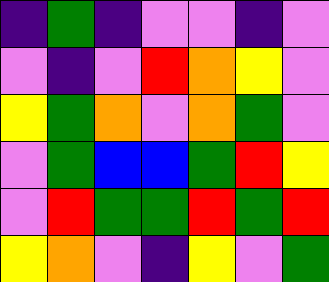[["indigo", "green", "indigo", "violet", "violet", "indigo", "violet"], ["violet", "indigo", "violet", "red", "orange", "yellow", "violet"], ["yellow", "green", "orange", "violet", "orange", "green", "violet"], ["violet", "green", "blue", "blue", "green", "red", "yellow"], ["violet", "red", "green", "green", "red", "green", "red"], ["yellow", "orange", "violet", "indigo", "yellow", "violet", "green"]]